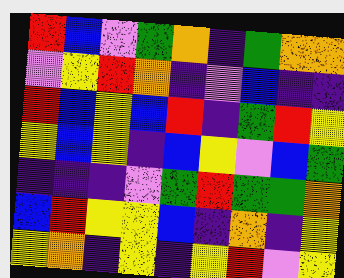[["red", "blue", "violet", "green", "orange", "indigo", "green", "orange", "orange"], ["violet", "yellow", "red", "orange", "indigo", "violet", "blue", "indigo", "indigo"], ["red", "blue", "yellow", "blue", "red", "indigo", "green", "red", "yellow"], ["yellow", "blue", "yellow", "indigo", "blue", "yellow", "violet", "blue", "green"], ["indigo", "indigo", "indigo", "violet", "green", "red", "green", "green", "orange"], ["blue", "red", "yellow", "yellow", "blue", "indigo", "orange", "indigo", "yellow"], ["yellow", "orange", "indigo", "yellow", "indigo", "yellow", "red", "violet", "yellow"]]